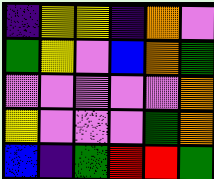[["indigo", "yellow", "yellow", "indigo", "orange", "violet"], ["green", "yellow", "violet", "blue", "orange", "green"], ["violet", "violet", "violet", "violet", "violet", "orange"], ["yellow", "violet", "violet", "violet", "green", "orange"], ["blue", "indigo", "green", "red", "red", "green"]]